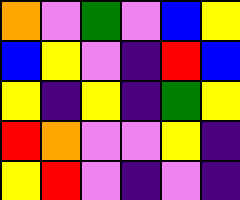[["orange", "violet", "green", "violet", "blue", "yellow"], ["blue", "yellow", "violet", "indigo", "red", "blue"], ["yellow", "indigo", "yellow", "indigo", "green", "yellow"], ["red", "orange", "violet", "violet", "yellow", "indigo"], ["yellow", "red", "violet", "indigo", "violet", "indigo"]]